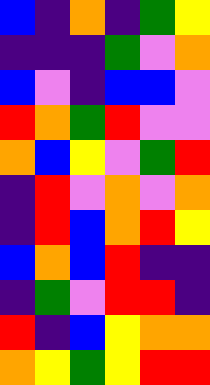[["blue", "indigo", "orange", "indigo", "green", "yellow"], ["indigo", "indigo", "indigo", "green", "violet", "orange"], ["blue", "violet", "indigo", "blue", "blue", "violet"], ["red", "orange", "green", "red", "violet", "violet"], ["orange", "blue", "yellow", "violet", "green", "red"], ["indigo", "red", "violet", "orange", "violet", "orange"], ["indigo", "red", "blue", "orange", "red", "yellow"], ["blue", "orange", "blue", "red", "indigo", "indigo"], ["indigo", "green", "violet", "red", "red", "indigo"], ["red", "indigo", "blue", "yellow", "orange", "orange"], ["orange", "yellow", "green", "yellow", "red", "red"]]